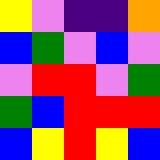[["yellow", "violet", "indigo", "indigo", "orange"], ["blue", "green", "violet", "blue", "violet"], ["violet", "red", "red", "violet", "green"], ["green", "blue", "red", "red", "red"], ["blue", "yellow", "red", "yellow", "blue"]]